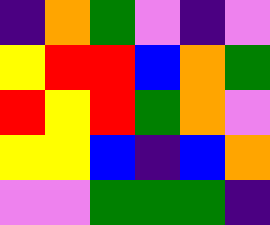[["indigo", "orange", "green", "violet", "indigo", "violet"], ["yellow", "red", "red", "blue", "orange", "green"], ["red", "yellow", "red", "green", "orange", "violet"], ["yellow", "yellow", "blue", "indigo", "blue", "orange"], ["violet", "violet", "green", "green", "green", "indigo"]]